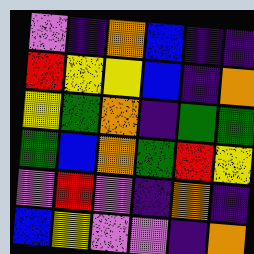[["violet", "indigo", "orange", "blue", "indigo", "indigo"], ["red", "yellow", "yellow", "blue", "indigo", "orange"], ["yellow", "green", "orange", "indigo", "green", "green"], ["green", "blue", "orange", "green", "red", "yellow"], ["violet", "red", "violet", "indigo", "orange", "indigo"], ["blue", "yellow", "violet", "violet", "indigo", "orange"]]